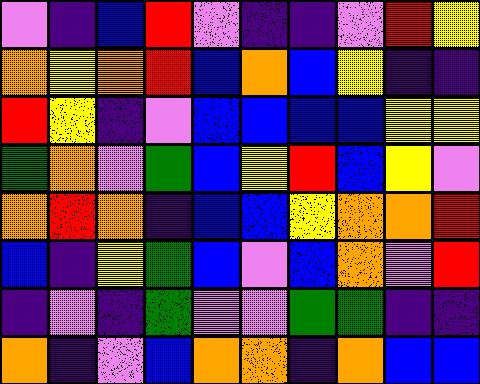[["violet", "indigo", "blue", "red", "violet", "indigo", "indigo", "violet", "red", "yellow"], ["orange", "yellow", "orange", "red", "blue", "orange", "blue", "yellow", "indigo", "indigo"], ["red", "yellow", "indigo", "violet", "blue", "blue", "blue", "blue", "yellow", "yellow"], ["green", "orange", "violet", "green", "blue", "yellow", "red", "blue", "yellow", "violet"], ["orange", "red", "orange", "indigo", "blue", "blue", "yellow", "orange", "orange", "red"], ["blue", "indigo", "yellow", "green", "blue", "violet", "blue", "orange", "violet", "red"], ["indigo", "violet", "indigo", "green", "violet", "violet", "green", "green", "indigo", "indigo"], ["orange", "indigo", "violet", "blue", "orange", "orange", "indigo", "orange", "blue", "blue"]]